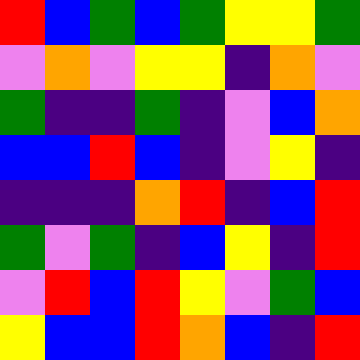[["red", "blue", "green", "blue", "green", "yellow", "yellow", "green"], ["violet", "orange", "violet", "yellow", "yellow", "indigo", "orange", "violet"], ["green", "indigo", "indigo", "green", "indigo", "violet", "blue", "orange"], ["blue", "blue", "red", "blue", "indigo", "violet", "yellow", "indigo"], ["indigo", "indigo", "indigo", "orange", "red", "indigo", "blue", "red"], ["green", "violet", "green", "indigo", "blue", "yellow", "indigo", "red"], ["violet", "red", "blue", "red", "yellow", "violet", "green", "blue"], ["yellow", "blue", "blue", "red", "orange", "blue", "indigo", "red"]]